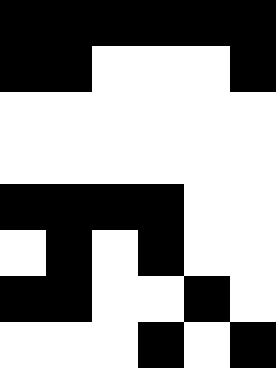[["black", "black", "black", "black", "black", "black"], ["black", "black", "white", "white", "white", "black"], ["white", "white", "white", "white", "white", "white"], ["white", "white", "white", "white", "white", "white"], ["black", "black", "black", "black", "white", "white"], ["white", "black", "white", "black", "white", "white"], ["black", "black", "white", "white", "black", "white"], ["white", "white", "white", "black", "white", "black"]]